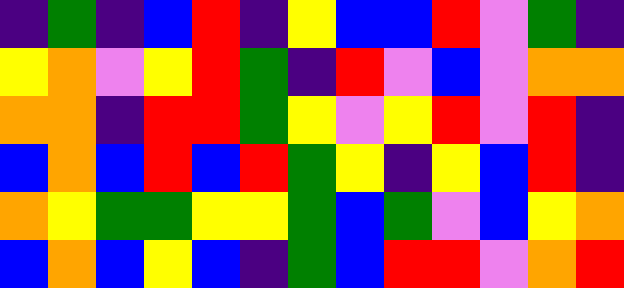[["indigo", "green", "indigo", "blue", "red", "indigo", "yellow", "blue", "blue", "red", "violet", "green", "indigo"], ["yellow", "orange", "violet", "yellow", "red", "green", "indigo", "red", "violet", "blue", "violet", "orange", "orange"], ["orange", "orange", "indigo", "red", "red", "green", "yellow", "violet", "yellow", "red", "violet", "red", "indigo"], ["blue", "orange", "blue", "red", "blue", "red", "green", "yellow", "indigo", "yellow", "blue", "red", "indigo"], ["orange", "yellow", "green", "green", "yellow", "yellow", "green", "blue", "green", "violet", "blue", "yellow", "orange"], ["blue", "orange", "blue", "yellow", "blue", "indigo", "green", "blue", "red", "red", "violet", "orange", "red"]]